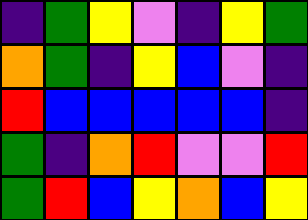[["indigo", "green", "yellow", "violet", "indigo", "yellow", "green"], ["orange", "green", "indigo", "yellow", "blue", "violet", "indigo"], ["red", "blue", "blue", "blue", "blue", "blue", "indigo"], ["green", "indigo", "orange", "red", "violet", "violet", "red"], ["green", "red", "blue", "yellow", "orange", "blue", "yellow"]]